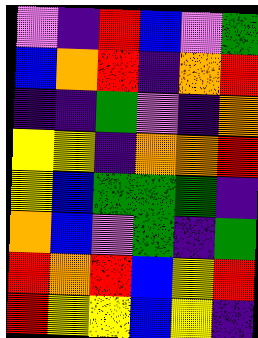[["violet", "indigo", "red", "blue", "violet", "green"], ["blue", "orange", "red", "indigo", "orange", "red"], ["indigo", "indigo", "green", "violet", "indigo", "orange"], ["yellow", "yellow", "indigo", "orange", "orange", "red"], ["yellow", "blue", "green", "green", "green", "indigo"], ["orange", "blue", "violet", "green", "indigo", "green"], ["red", "orange", "red", "blue", "yellow", "red"], ["red", "yellow", "yellow", "blue", "yellow", "indigo"]]